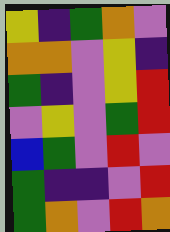[["yellow", "indigo", "green", "orange", "violet"], ["orange", "orange", "violet", "yellow", "indigo"], ["green", "indigo", "violet", "yellow", "red"], ["violet", "yellow", "violet", "green", "red"], ["blue", "green", "violet", "red", "violet"], ["green", "indigo", "indigo", "violet", "red"], ["green", "orange", "violet", "red", "orange"]]